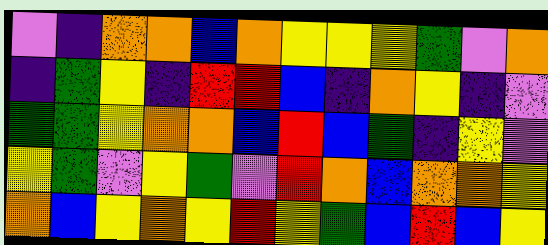[["violet", "indigo", "orange", "orange", "blue", "orange", "yellow", "yellow", "yellow", "green", "violet", "orange"], ["indigo", "green", "yellow", "indigo", "red", "red", "blue", "indigo", "orange", "yellow", "indigo", "violet"], ["green", "green", "yellow", "orange", "orange", "blue", "red", "blue", "green", "indigo", "yellow", "violet"], ["yellow", "green", "violet", "yellow", "green", "violet", "red", "orange", "blue", "orange", "orange", "yellow"], ["orange", "blue", "yellow", "orange", "yellow", "red", "yellow", "green", "blue", "red", "blue", "yellow"]]